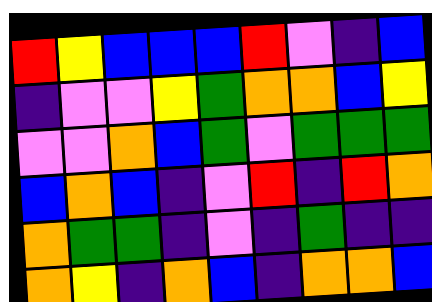[["red", "yellow", "blue", "blue", "blue", "red", "violet", "indigo", "blue"], ["indigo", "violet", "violet", "yellow", "green", "orange", "orange", "blue", "yellow"], ["violet", "violet", "orange", "blue", "green", "violet", "green", "green", "green"], ["blue", "orange", "blue", "indigo", "violet", "red", "indigo", "red", "orange"], ["orange", "green", "green", "indigo", "violet", "indigo", "green", "indigo", "indigo"], ["orange", "yellow", "indigo", "orange", "blue", "indigo", "orange", "orange", "blue"]]